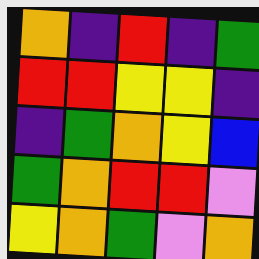[["orange", "indigo", "red", "indigo", "green"], ["red", "red", "yellow", "yellow", "indigo"], ["indigo", "green", "orange", "yellow", "blue"], ["green", "orange", "red", "red", "violet"], ["yellow", "orange", "green", "violet", "orange"]]